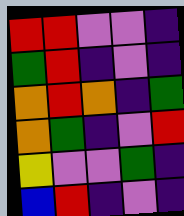[["red", "red", "violet", "violet", "indigo"], ["green", "red", "indigo", "violet", "indigo"], ["orange", "red", "orange", "indigo", "green"], ["orange", "green", "indigo", "violet", "red"], ["yellow", "violet", "violet", "green", "indigo"], ["blue", "red", "indigo", "violet", "indigo"]]